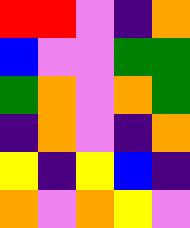[["red", "red", "violet", "indigo", "orange"], ["blue", "violet", "violet", "green", "green"], ["green", "orange", "violet", "orange", "green"], ["indigo", "orange", "violet", "indigo", "orange"], ["yellow", "indigo", "yellow", "blue", "indigo"], ["orange", "violet", "orange", "yellow", "violet"]]